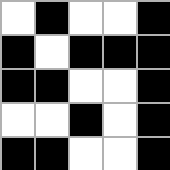[["white", "black", "white", "white", "black"], ["black", "white", "black", "black", "black"], ["black", "black", "white", "white", "black"], ["white", "white", "black", "white", "black"], ["black", "black", "white", "white", "black"]]